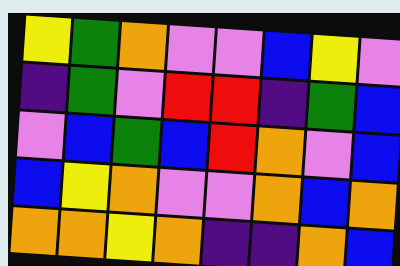[["yellow", "green", "orange", "violet", "violet", "blue", "yellow", "violet"], ["indigo", "green", "violet", "red", "red", "indigo", "green", "blue"], ["violet", "blue", "green", "blue", "red", "orange", "violet", "blue"], ["blue", "yellow", "orange", "violet", "violet", "orange", "blue", "orange"], ["orange", "orange", "yellow", "orange", "indigo", "indigo", "orange", "blue"]]